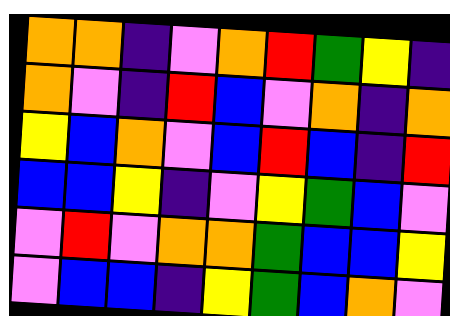[["orange", "orange", "indigo", "violet", "orange", "red", "green", "yellow", "indigo"], ["orange", "violet", "indigo", "red", "blue", "violet", "orange", "indigo", "orange"], ["yellow", "blue", "orange", "violet", "blue", "red", "blue", "indigo", "red"], ["blue", "blue", "yellow", "indigo", "violet", "yellow", "green", "blue", "violet"], ["violet", "red", "violet", "orange", "orange", "green", "blue", "blue", "yellow"], ["violet", "blue", "blue", "indigo", "yellow", "green", "blue", "orange", "violet"]]